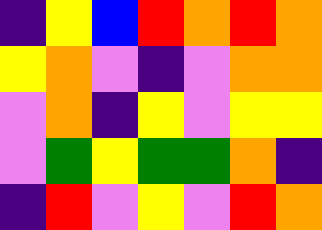[["indigo", "yellow", "blue", "red", "orange", "red", "orange"], ["yellow", "orange", "violet", "indigo", "violet", "orange", "orange"], ["violet", "orange", "indigo", "yellow", "violet", "yellow", "yellow"], ["violet", "green", "yellow", "green", "green", "orange", "indigo"], ["indigo", "red", "violet", "yellow", "violet", "red", "orange"]]